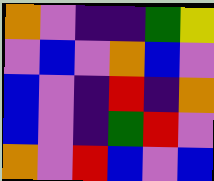[["orange", "violet", "indigo", "indigo", "green", "yellow"], ["violet", "blue", "violet", "orange", "blue", "violet"], ["blue", "violet", "indigo", "red", "indigo", "orange"], ["blue", "violet", "indigo", "green", "red", "violet"], ["orange", "violet", "red", "blue", "violet", "blue"]]